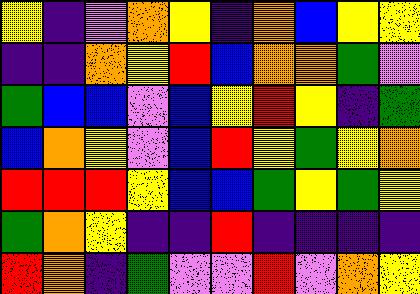[["yellow", "indigo", "violet", "orange", "yellow", "indigo", "orange", "blue", "yellow", "yellow"], ["indigo", "indigo", "orange", "yellow", "red", "blue", "orange", "orange", "green", "violet"], ["green", "blue", "blue", "violet", "blue", "yellow", "red", "yellow", "indigo", "green"], ["blue", "orange", "yellow", "violet", "blue", "red", "yellow", "green", "yellow", "orange"], ["red", "red", "red", "yellow", "blue", "blue", "green", "yellow", "green", "yellow"], ["green", "orange", "yellow", "indigo", "indigo", "red", "indigo", "indigo", "indigo", "indigo"], ["red", "orange", "indigo", "green", "violet", "violet", "red", "violet", "orange", "yellow"]]